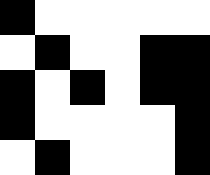[["black", "white", "white", "white", "white", "white"], ["white", "black", "white", "white", "black", "black"], ["black", "white", "black", "white", "black", "black"], ["black", "white", "white", "white", "white", "black"], ["white", "black", "white", "white", "white", "black"]]